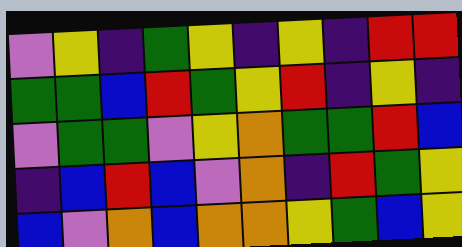[["violet", "yellow", "indigo", "green", "yellow", "indigo", "yellow", "indigo", "red", "red"], ["green", "green", "blue", "red", "green", "yellow", "red", "indigo", "yellow", "indigo"], ["violet", "green", "green", "violet", "yellow", "orange", "green", "green", "red", "blue"], ["indigo", "blue", "red", "blue", "violet", "orange", "indigo", "red", "green", "yellow"], ["blue", "violet", "orange", "blue", "orange", "orange", "yellow", "green", "blue", "yellow"]]